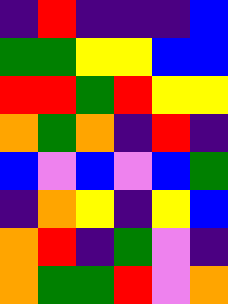[["indigo", "red", "indigo", "indigo", "indigo", "blue"], ["green", "green", "yellow", "yellow", "blue", "blue"], ["red", "red", "green", "red", "yellow", "yellow"], ["orange", "green", "orange", "indigo", "red", "indigo"], ["blue", "violet", "blue", "violet", "blue", "green"], ["indigo", "orange", "yellow", "indigo", "yellow", "blue"], ["orange", "red", "indigo", "green", "violet", "indigo"], ["orange", "green", "green", "red", "violet", "orange"]]